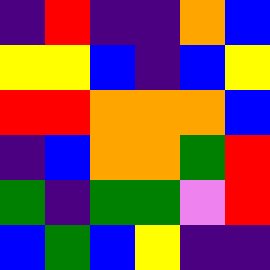[["indigo", "red", "indigo", "indigo", "orange", "blue"], ["yellow", "yellow", "blue", "indigo", "blue", "yellow"], ["red", "red", "orange", "orange", "orange", "blue"], ["indigo", "blue", "orange", "orange", "green", "red"], ["green", "indigo", "green", "green", "violet", "red"], ["blue", "green", "blue", "yellow", "indigo", "indigo"]]